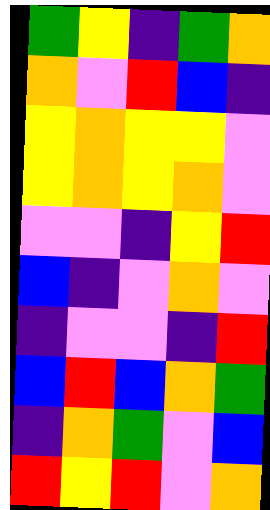[["green", "yellow", "indigo", "green", "orange"], ["orange", "violet", "red", "blue", "indigo"], ["yellow", "orange", "yellow", "yellow", "violet"], ["yellow", "orange", "yellow", "orange", "violet"], ["violet", "violet", "indigo", "yellow", "red"], ["blue", "indigo", "violet", "orange", "violet"], ["indigo", "violet", "violet", "indigo", "red"], ["blue", "red", "blue", "orange", "green"], ["indigo", "orange", "green", "violet", "blue"], ["red", "yellow", "red", "violet", "orange"]]